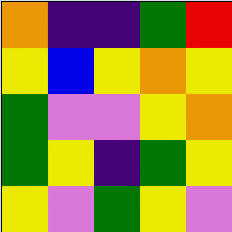[["orange", "indigo", "indigo", "green", "red"], ["yellow", "blue", "yellow", "orange", "yellow"], ["green", "violet", "violet", "yellow", "orange"], ["green", "yellow", "indigo", "green", "yellow"], ["yellow", "violet", "green", "yellow", "violet"]]